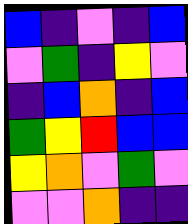[["blue", "indigo", "violet", "indigo", "blue"], ["violet", "green", "indigo", "yellow", "violet"], ["indigo", "blue", "orange", "indigo", "blue"], ["green", "yellow", "red", "blue", "blue"], ["yellow", "orange", "violet", "green", "violet"], ["violet", "violet", "orange", "indigo", "indigo"]]